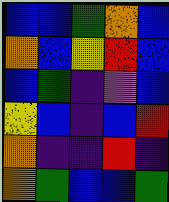[["blue", "blue", "green", "orange", "blue"], ["orange", "blue", "yellow", "red", "blue"], ["blue", "green", "indigo", "violet", "blue"], ["yellow", "blue", "indigo", "blue", "red"], ["orange", "indigo", "indigo", "red", "indigo"], ["orange", "green", "blue", "blue", "green"]]